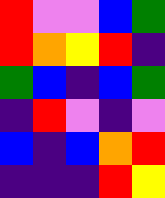[["red", "violet", "violet", "blue", "green"], ["red", "orange", "yellow", "red", "indigo"], ["green", "blue", "indigo", "blue", "green"], ["indigo", "red", "violet", "indigo", "violet"], ["blue", "indigo", "blue", "orange", "red"], ["indigo", "indigo", "indigo", "red", "yellow"]]